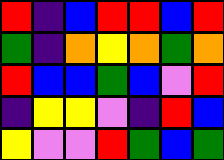[["red", "indigo", "blue", "red", "red", "blue", "red"], ["green", "indigo", "orange", "yellow", "orange", "green", "orange"], ["red", "blue", "blue", "green", "blue", "violet", "red"], ["indigo", "yellow", "yellow", "violet", "indigo", "red", "blue"], ["yellow", "violet", "violet", "red", "green", "blue", "green"]]